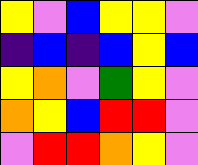[["yellow", "violet", "blue", "yellow", "yellow", "violet"], ["indigo", "blue", "indigo", "blue", "yellow", "blue"], ["yellow", "orange", "violet", "green", "yellow", "violet"], ["orange", "yellow", "blue", "red", "red", "violet"], ["violet", "red", "red", "orange", "yellow", "violet"]]